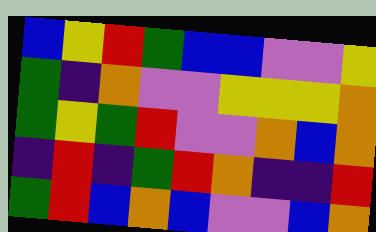[["blue", "yellow", "red", "green", "blue", "blue", "violet", "violet", "yellow"], ["green", "indigo", "orange", "violet", "violet", "yellow", "yellow", "yellow", "orange"], ["green", "yellow", "green", "red", "violet", "violet", "orange", "blue", "orange"], ["indigo", "red", "indigo", "green", "red", "orange", "indigo", "indigo", "red"], ["green", "red", "blue", "orange", "blue", "violet", "violet", "blue", "orange"]]